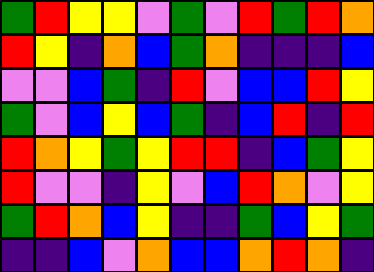[["green", "red", "yellow", "yellow", "violet", "green", "violet", "red", "green", "red", "orange"], ["red", "yellow", "indigo", "orange", "blue", "green", "orange", "indigo", "indigo", "indigo", "blue"], ["violet", "violet", "blue", "green", "indigo", "red", "violet", "blue", "blue", "red", "yellow"], ["green", "violet", "blue", "yellow", "blue", "green", "indigo", "blue", "red", "indigo", "red"], ["red", "orange", "yellow", "green", "yellow", "red", "red", "indigo", "blue", "green", "yellow"], ["red", "violet", "violet", "indigo", "yellow", "violet", "blue", "red", "orange", "violet", "yellow"], ["green", "red", "orange", "blue", "yellow", "indigo", "indigo", "green", "blue", "yellow", "green"], ["indigo", "indigo", "blue", "violet", "orange", "blue", "blue", "orange", "red", "orange", "indigo"]]